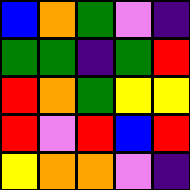[["blue", "orange", "green", "violet", "indigo"], ["green", "green", "indigo", "green", "red"], ["red", "orange", "green", "yellow", "yellow"], ["red", "violet", "red", "blue", "red"], ["yellow", "orange", "orange", "violet", "indigo"]]